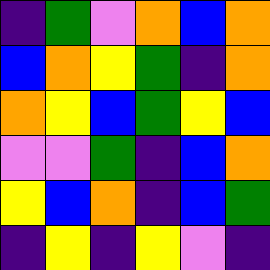[["indigo", "green", "violet", "orange", "blue", "orange"], ["blue", "orange", "yellow", "green", "indigo", "orange"], ["orange", "yellow", "blue", "green", "yellow", "blue"], ["violet", "violet", "green", "indigo", "blue", "orange"], ["yellow", "blue", "orange", "indigo", "blue", "green"], ["indigo", "yellow", "indigo", "yellow", "violet", "indigo"]]